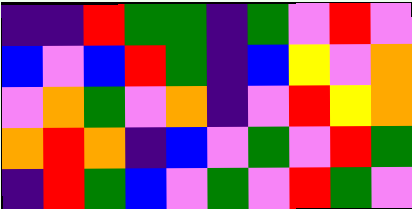[["indigo", "indigo", "red", "green", "green", "indigo", "green", "violet", "red", "violet"], ["blue", "violet", "blue", "red", "green", "indigo", "blue", "yellow", "violet", "orange"], ["violet", "orange", "green", "violet", "orange", "indigo", "violet", "red", "yellow", "orange"], ["orange", "red", "orange", "indigo", "blue", "violet", "green", "violet", "red", "green"], ["indigo", "red", "green", "blue", "violet", "green", "violet", "red", "green", "violet"]]